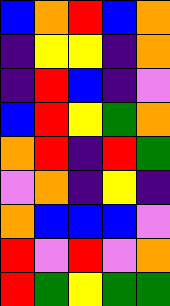[["blue", "orange", "red", "blue", "orange"], ["indigo", "yellow", "yellow", "indigo", "orange"], ["indigo", "red", "blue", "indigo", "violet"], ["blue", "red", "yellow", "green", "orange"], ["orange", "red", "indigo", "red", "green"], ["violet", "orange", "indigo", "yellow", "indigo"], ["orange", "blue", "blue", "blue", "violet"], ["red", "violet", "red", "violet", "orange"], ["red", "green", "yellow", "green", "green"]]